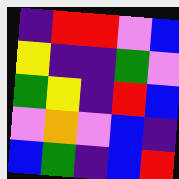[["indigo", "red", "red", "violet", "blue"], ["yellow", "indigo", "indigo", "green", "violet"], ["green", "yellow", "indigo", "red", "blue"], ["violet", "orange", "violet", "blue", "indigo"], ["blue", "green", "indigo", "blue", "red"]]